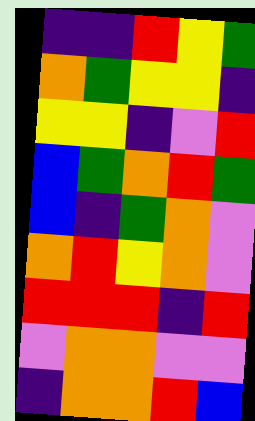[["indigo", "indigo", "red", "yellow", "green"], ["orange", "green", "yellow", "yellow", "indigo"], ["yellow", "yellow", "indigo", "violet", "red"], ["blue", "green", "orange", "red", "green"], ["blue", "indigo", "green", "orange", "violet"], ["orange", "red", "yellow", "orange", "violet"], ["red", "red", "red", "indigo", "red"], ["violet", "orange", "orange", "violet", "violet"], ["indigo", "orange", "orange", "red", "blue"]]